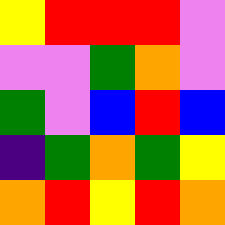[["yellow", "red", "red", "red", "violet"], ["violet", "violet", "green", "orange", "violet"], ["green", "violet", "blue", "red", "blue"], ["indigo", "green", "orange", "green", "yellow"], ["orange", "red", "yellow", "red", "orange"]]